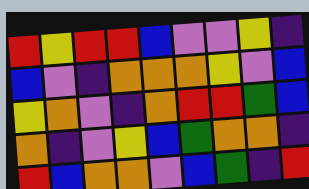[["red", "yellow", "red", "red", "blue", "violet", "violet", "yellow", "indigo"], ["blue", "violet", "indigo", "orange", "orange", "orange", "yellow", "violet", "blue"], ["yellow", "orange", "violet", "indigo", "orange", "red", "red", "green", "blue"], ["orange", "indigo", "violet", "yellow", "blue", "green", "orange", "orange", "indigo"], ["red", "blue", "orange", "orange", "violet", "blue", "green", "indigo", "red"]]